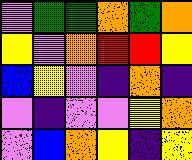[["violet", "green", "green", "orange", "green", "orange"], ["yellow", "violet", "orange", "red", "red", "yellow"], ["blue", "yellow", "violet", "indigo", "orange", "indigo"], ["violet", "indigo", "violet", "violet", "yellow", "orange"], ["violet", "blue", "orange", "yellow", "indigo", "yellow"]]